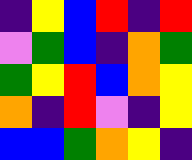[["indigo", "yellow", "blue", "red", "indigo", "red"], ["violet", "green", "blue", "indigo", "orange", "green"], ["green", "yellow", "red", "blue", "orange", "yellow"], ["orange", "indigo", "red", "violet", "indigo", "yellow"], ["blue", "blue", "green", "orange", "yellow", "indigo"]]